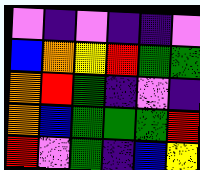[["violet", "indigo", "violet", "indigo", "indigo", "violet"], ["blue", "orange", "yellow", "red", "green", "green"], ["orange", "red", "green", "indigo", "violet", "indigo"], ["orange", "blue", "green", "green", "green", "red"], ["red", "violet", "green", "indigo", "blue", "yellow"]]